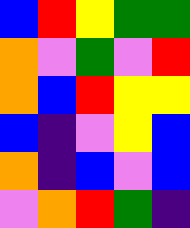[["blue", "red", "yellow", "green", "green"], ["orange", "violet", "green", "violet", "red"], ["orange", "blue", "red", "yellow", "yellow"], ["blue", "indigo", "violet", "yellow", "blue"], ["orange", "indigo", "blue", "violet", "blue"], ["violet", "orange", "red", "green", "indigo"]]